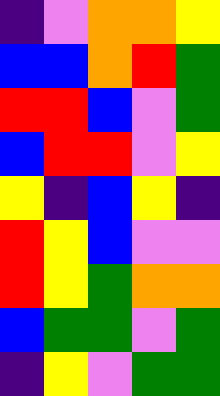[["indigo", "violet", "orange", "orange", "yellow"], ["blue", "blue", "orange", "red", "green"], ["red", "red", "blue", "violet", "green"], ["blue", "red", "red", "violet", "yellow"], ["yellow", "indigo", "blue", "yellow", "indigo"], ["red", "yellow", "blue", "violet", "violet"], ["red", "yellow", "green", "orange", "orange"], ["blue", "green", "green", "violet", "green"], ["indigo", "yellow", "violet", "green", "green"]]